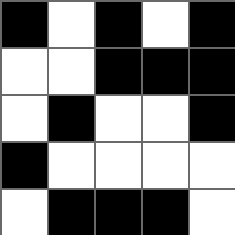[["black", "white", "black", "white", "black"], ["white", "white", "black", "black", "black"], ["white", "black", "white", "white", "black"], ["black", "white", "white", "white", "white"], ["white", "black", "black", "black", "white"]]